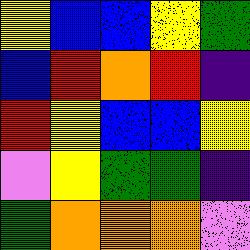[["yellow", "blue", "blue", "yellow", "green"], ["blue", "red", "orange", "red", "indigo"], ["red", "yellow", "blue", "blue", "yellow"], ["violet", "yellow", "green", "green", "indigo"], ["green", "orange", "orange", "orange", "violet"]]